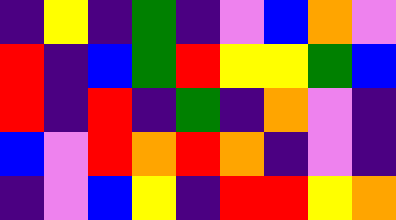[["indigo", "yellow", "indigo", "green", "indigo", "violet", "blue", "orange", "violet"], ["red", "indigo", "blue", "green", "red", "yellow", "yellow", "green", "blue"], ["red", "indigo", "red", "indigo", "green", "indigo", "orange", "violet", "indigo"], ["blue", "violet", "red", "orange", "red", "orange", "indigo", "violet", "indigo"], ["indigo", "violet", "blue", "yellow", "indigo", "red", "red", "yellow", "orange"]]